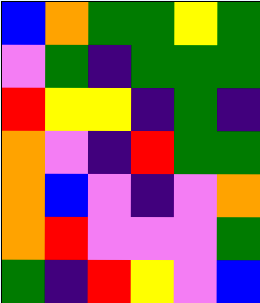[["blue", "orange", "green", "green", "yellow", "green"], ["violet", "green", "indigo", "green", "green", "green"], ["red", "yellow", "yellow", "indigo", "green", "indigo"], ["orange", "violet", "indigo", "red", "green", "green"], ["orange", "blue", "violet", "indigo", "violet", "orange"], ["orange", "red", "violet", "violet", "violet", "green"], ["green", "indigo", "red", "yellow", "violet", "blue"]]